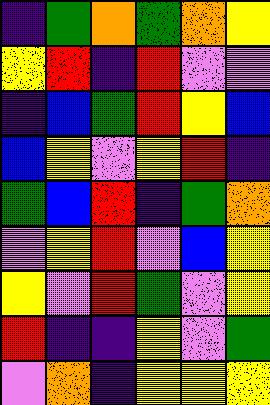[["indigo", "green", "orange", "green", "orange", "yellow"], ["yellow", "red", "indigo", "red", "violet", "violet"], ["indigo", "blue", "green", "red", "yellow", "blue"], ["blue", "yellow", "violet", "yellow", "red", "indigo"], ["green", "blue", "red", "indigo", "green", "orange"], ["violet", "yellow", "red", "violet", "blue", "yellow"], ["yellow", "violet", "red", "green", "violet", "yellow"], ["red", "indigo", "indigo", "yellow", "violet", "green"], ["violet", "orange", "indigo", "yellow", "yellow", "yellow"]]